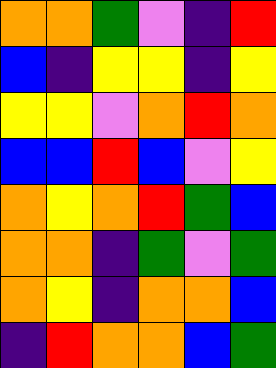[["orange", "orange", "green", "violet", "indigo", "red"], ["blue", "indigo", "yellow", "yellow", "indigo", "yellow"], ["yellow", "yellow", "violet", "orange", "red", "orange"], ["blue", "blue", "red", "blue", "violet", "yellow"], ["orange", "yellow", "orange", "red", "green", "blue"], ["orange", "orange", "indigo", "green", "violet", "green"], ["orange", "yellow", "indigo", "orange", "orange", "blue"], ["indigo", "red", "orange", "orange", "blue", "green"]]